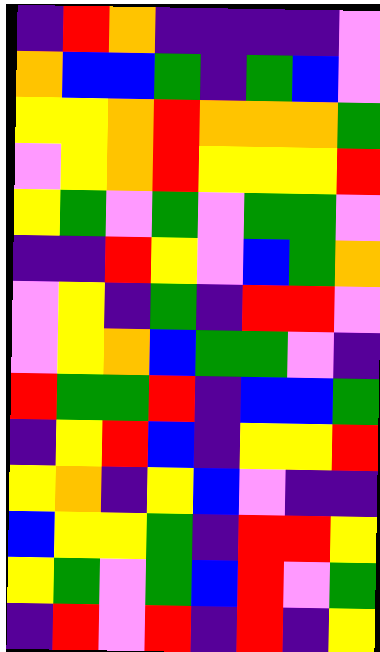[["indigo", "red", "orange", "indigo", "indigo", "indigo", "indigo", "violet"], ["orange", "blue", "blue", "green", "indigo", "green", "blue", "violet"], ["yellow", "yellow", "orange", "red", "orange", "orange", "orange", "green"], ["violet", "yellow", "orange", "red", "yellow", "yellow", "yellow", "red"], ["yellow", "green", "violet", "green", "violet", "green", "green", "violet"], ["indigo", "indigo", "red", "yellow", "violet", "blue", "green", "orange"], ["violet", "yellow", "indigo", "green", "indigo", "red", "red", "violet"], ["violet", "yellow", "orange", "blue", "green", "green", "violet", "indigo"], ["red", "green", "green", "red", "indigo", "blue", "blue", "green"], ["indigo", "yellow", "red", "blue", "indigo", "yellow", "yellow", "red"], ["yellow", "orange", "indigo", "yellow", "blue", "violet", "indigo", "indigo"], ["blue", "yellow", "yellow", "green", "indigo", "red", "red", "yellow"], ["yellow", "green", "violet", "green", "blue", "red", "violet", "green"], ["indigo", "red", "violet", "red", "indigo", "red", "indigo", "yellow"]]